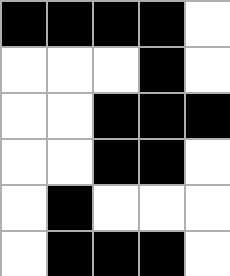[["black", "black", "black", "black", "white"], ["white", "white", "white", "black", "white"], ["white", "white", "black", "black", "black"], ["white", "white", "black", "black", "white"], ["white", "black", "white", "white", "white"], ["white", "black", "black", "black", "white"]]